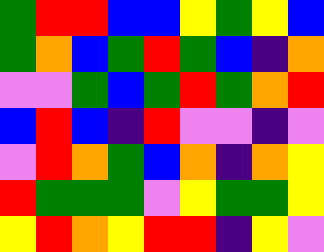[["green", "red", "red", "blue", "blue", "yellow", "green", "yellow", "blue"], ["green", "orange", "blue", "green", "red", "green", "blue", "indigo", "orange"], ["violet", "violet", "green", "blue", "green", "red", "green", "orange", "red"], ["blue", "red", "blue", "indigo", "red", "violet", "violet", "indigo", "violet"], ["violet", "red", "orange", "green", "blue", "orange", "indigo", "orange", "yellow"], ["red", "green", "green", "green", "violet", "yellow", "green", "green", "yellow"], ["yellow", "red", "orange", "yellow", "red", "red", "indigo", "yellow", "violet"]]